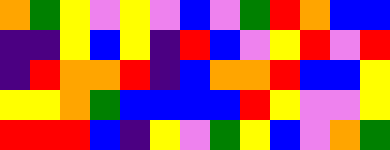[["orange", "green", "yellow", "violet", "yellow", "violet", "blue", "violet", "green", "red", "orange", "blue", "blue"], ["indigo", "indigo", "yellow", "blue", "yellow", "indigo", "red", "blue", "violet", "yellow", "red", "violet", "red"], ["indigo", "red", "orange", "orange", "red", "indigo", "blue", "orange", "orange", "red", "blue", "blue", "yellow"], ["yellow", "yellow", "orange", "green", "blue", "blue", "blue", "blue", "red", "yellow", "violet", "violet", "yellow"], ["red", "red", "red", "blue", "indigo", "yellow", "violet", "green", "yellow", "blue", "violet", "orange", "green"]]